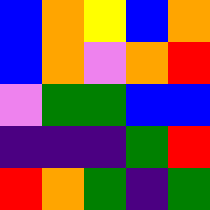[["blue", "orange", "yellow", "blue", "orange"], ["blue", "orange", "violet", "orange", "red"], ["violet", "green", "green", "blue", "blue"], ["indigo", "indigo", "indigo", "green", "red"], ["red", "orange", "green", "indigo", "green"]]